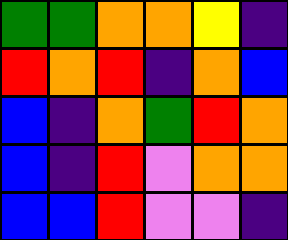[["green", "green", "orange", "orange", "yellow", "indigo"], ["red", "orange", "red", "indigo", "orange", "blue"], ["blue", "indigo", "orange", "green", "red", "orange"], ["blue", "indigo", "red", "violet", "orange", "orange"], ["blue", "blue", "red", "violet", "violet", "indigo"]]